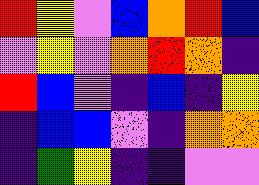[["red", "yellow", "violet", "blue", "orange", "red", "blue"], ["violet", "yellow", "violet", "orange", "red", "orange", "indigo"], ["red", "blue", "violet", "indigo", "blue", "indigo", "yellow"], ["indigo", "blue", "blue", "violet", "indigo", "orange", "orange"], ["indigo", "green", "yellow", "indigo", "indigo", "violet", "violet"]]